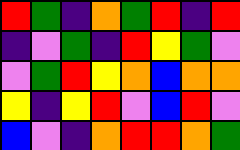[["red", "green", "indigo", "orange", "green", "red", "indigo", "red"], ["indigo", "violet", "green", "indigo", "red", "yellow", "green", "violet"], ["violet", "green", "red", "yellow", "orange", "blue", "orange", "orange"], ["yellow", "indigo", "yellow", "red", "violet", "blue", "red", "violet"], ["blue", "violet", "indigo", "orange", "red", "red", "orange", "green"]]